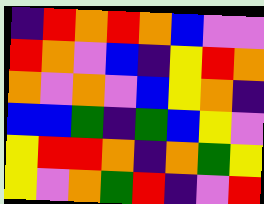[["indigo", "red", "orange", "red", "orange", "blue", "violet", "violet"], ["red", "orange", "violet", "blue", "indigo", "yellow", "red", "orange"], ["orange", "violet", "orange", "violet", "blue", "yellow", "orange", "indigo"], ["blue", "blue", "green", "indigo", "green", "blue", "yellow", "violet"], ["yellow", "red", "red", "orange", "indigo", "orange", "green", "yellow"], ["yellow", "violet", "orange", "green", "red", "indigo", "violet", "red"]]